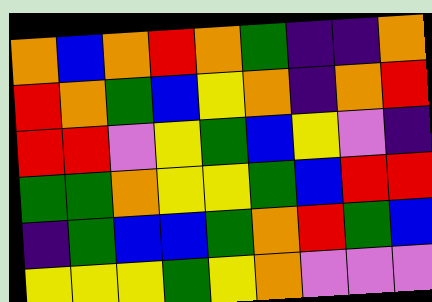[["orange", "blue", "orange", "red", "orange", "green", "indigo", "indigo", "orange"], ["red", "orange", "green", "blue", "yellow", "orange", "indigo", "orange", "red"], ["red", "red", "violet", "yellow", "green", "blue", "yellow", "violet", "indigo"], ["green", "green", "orange", "yellow", "yellow", "green", "blue", "red", "red"], ["indigo", "green", "blue", "blue", "green", "orange", "red", "green", "blue"], ["yellow", "yellow", "yellow", "green", "yellow", "orange", "violet", "violet", "violet"]]